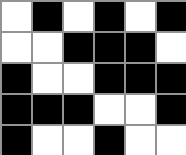[["white", "black", "white", "black", "white", "black"], ["white", "white", "black", "black", "black", "white"], ["black", "white", "white", "black", "black", "black"], ["black", "black", "black", "white", "white", "black"], ["black", "white", "white", "black", "white", "white"]]